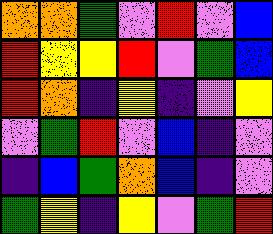[["orange", "orange", "green", "violet", "red", "violet", "blue"], ["red", "yellow", "yellow", "red", "violet", "green", "blue"], ["red", "orange", "indigo", "yellow", "indigo", "violet", "yellow"], ["violet", "green", "red", "violet", "blue", "indigo", "violet"], ["indigo", "blue", "green", "orange", "blue", "indigo", "violet"], ["green", "yellow", "indigo", "yellow", "violet", "green", "red"]]